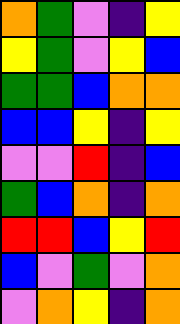[["orange", "green", "violet", "indigo", "yellow"], ["yellow", "green", "violet", "yellow", "blue"], ["green", "green", "blue", "orange", "orange"], ["blue", "blue", "yellow", "indigo", "yellow"], ["violet", "violet", "red", "indigo", "blue"], ["green", "blue", "orange", "indigo", "orange"], ["red", "red", "blue", "yellow", "red"], ["blue", "violet", "green", "violet", "orange"], ["violet", "orange", "yellow", "indigo", "orange"]]